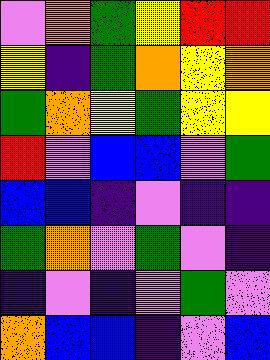[["violet", "orange", "green", "yellow", "red", "red"], ["yellow", "indigo", "green", "orange", "yellow", "orange"], ["green", "orange", "yellow", "green", "yellow", "yellow"], ["red", "violet", "blue", "blue", "violet", "green"], ["blue", "blue", "indigo", "violet", "indigo", "indigo"], ["green", "orange", "violet", "green", "violet", "indigo"], ["indigo", "violet", "indigo", "violet", "green", "violet"], ["orange", "blue", "blue", "indigo", "violet", "blue"]]